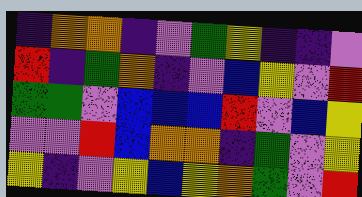[["indigo", "orange", "orange", "indigo", "violet", "green", "yellow", "indigo", "indigo", "violet"], ["red", "indigo", "green", "orange", "indigo", "violet", "blue", "yellow", "violet", "red"], ["green", "green", "violet", "blue", "blue", "blue", "red", "violet", "blue", "yellow"], ["violet", "violet", "red", "blue", "orange", "orange", "indigo", "green", "violet", "yellow"], ["yellow", "indigo", "violet", "yellow", "blue", "yellow", "orange", "green", "violet", "red"]]